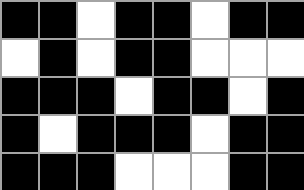[["black", "black", "white", "black", "black", "white", "black", "black"], ["white", "black", "white", "black", "black", "white", "white", "white"], ["black", "black", "black", "white", "black", "black", "white", "black"], ["black", "white", "black", "black", "black", "white", "black", "black"], ["black", "black", "black", "white", "white", "white", "black", "black"]]